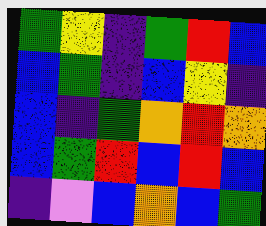[["green", "yellow", "indigo", "green", "red", "blue"], ["blue", "green", "indigo", "blue", "yellow", "indigo"], ["blue", "indigo", "green", "orange", "red", "orange"], ["blue", "green", "red", "blue", "red", "blue"], ["indigo", "violet", "blue", "orange", "blue", "green"]]